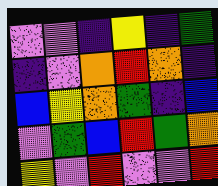[["violet", "violet", "indigo", "yellow", "indigo", "green"], ["indigo", "violet", "orange", "red", "orange", "indigo"], ["blue", "yellow", "orange", "green", "indigo", "blue"], ["violet", "green", "blue", "red", "green", "orange"], ["yellow", "violet", "red", "violet", "violet", "red"]]